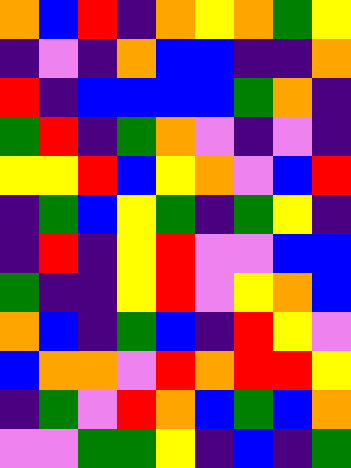[["orange", "blue", "red", "indigo", "orange", "yellow", "orange", "green", "yellow"], ["indigo", "violet", "indigo", "orange", "blue", "blue", "indigo", "indigo", "orange"], ["red", "indigo", "blue", "blue", "blue", "blue", "green", "orange", "indigo"], ["green", "red", "indigo", "green", "orange", "violet", "indigo", "violet", "indigo"], ["yellow", "yellow", "red", "blue", "yellow", "orange", "violet", "blue", "red"], ["indigo", "green", "blue", "yellow", "green", "indigo", "green", "yellow", "indigo"], ["indigo", "red", "indigo", "yellow", "red", "violet", "violet", "blue", "blue"], ["green", "indigo", "indigo", "yellow", "red", "violet", "yellow", "orange", "blue"], ["orange", "blue", "indigo", "green", "blue", "indigo", "red", "yellow", "violet"], ["blue", "orange", "orange", "violet", "red", "orange", "red", "red", "yellow"], ["indigo", "green", "violet", "red", "orange", "blue", "green", "blue", "orange"], ["violet", "violet", "green", "green", "yellow", "indigo", "blue", "indigo", "green"]]